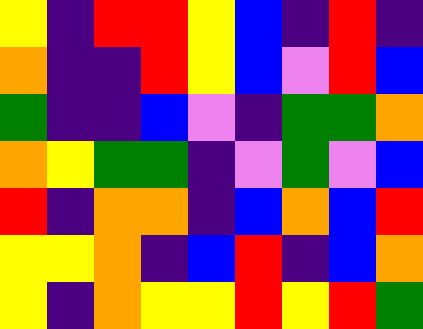[["yellow", "indigo", "red", "red", "yellow", "blue", "indigo", "red", "indigo"], ["orange", "indigo", "indigo", "red", "yellow", "blue", "violet", "red", "blue"], ["green", "indigo", "indigo", "blue", "violet", "indigo", "green", "green", "orange"], ["orange", "yellow", "green", "green", "indigo", "violet", "green", "violet", "blue"], ["red", "indigo", "orange", "orange", "indigo", "blue", "orange", "blue", "red"], ["yellow", "yellow", "orange", "indigo", "blue", "red", "indigo", "blue", "orange"], ["yellow", "indigo", "orange", "yellow", "yellow", "red", "yellow", "red", "green"]]